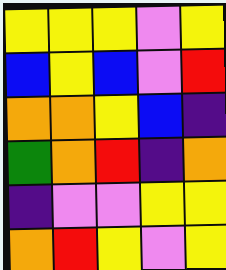[["yellow", "yellow", "yellow", "violet", "yellow"], ["blue", "yellow", "blue", "violet", "red"], ["orange", "orange", "yellow", "blue", "indigo"], ["green", "orange", "red", "indigo", "orange"], ["indigo", "violet", "violet", "yellow", "yellow"], ["orange", "red", "yellow", "violet", "yellow"]]